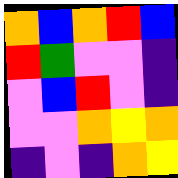[["orange", "blue", "orange", "red", "blue"], ["red", "green", "violet", "violet", "indigo"], ["violet", "blue", "red", "violet", "indigo"], ["violet", "violet", "orange", "yellow", "orange"], ["indigo", "violet", "indigo", "orange", "yellow"]]